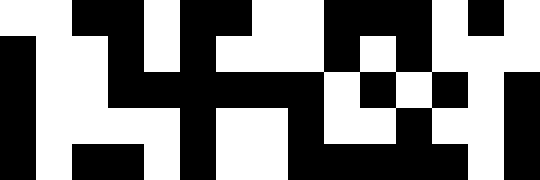[["white", "white", "black", "black", "white", "black", "black", "white", "white", "black", "black", "black", "white", "black", "white"], ["black", "white", "white", "black", "white", "black", "white", "white", "white", "black", "white", "black", "white", "white", "white"], ["black", "white", "white", "black", "black", "black", "black", "black", "black", "white", "black", "white", "black", "white", "black"], ["black", "white", "white", "white", "white", "black", "white", "white", "black", "white", "white", "black", "white", "white", "black"], ["black", "white", "black", "black", "white", "black", "white", "white", "black", "black", "black", "black", "black", "white", "black"]]